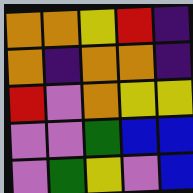[["orange", "orange", "yellow", "red", "indigo"], ["orange", "indigo", "orange", "orange", "indigo"], ["red", "violet", "orange", "yellow", "yellow"], ["violet", "violet", "green", "blue", "blue"], ["violet", "green", "yellow", "violet", "blue"]]